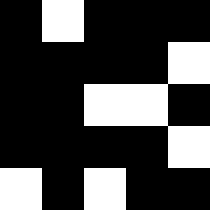[["black", "white", "black", "black", "black"], ["black", "black", "black", "black", "white"], ["black", "black", "white", "white", "black"], ["black", "black", "black", "black", "white"], ["white", "black", "white", "black", "black"]]